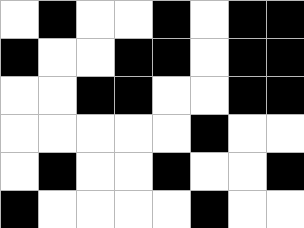[["white", "black", "white", "white", "black", "white", "black", "black"], ["black", "white", "white", "black", "black", "white", "black", "black"], ["white", "white", "black", "black", "white", "white", "black", "black"], ["white", "white", "white", "white", "white", "black", "white", "white"], ["white", "black", "white", "white", "black", "white", "white", "black"], ["black", "white", "white", "white", "white", "black", "white", "white"]]